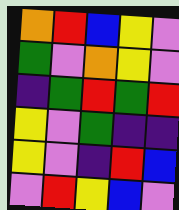[["orange", "red", "blue", "yellow", "violet"], ["green", "violet", "orange", "yellow", "violet"], ["indigo", "green", "red", "green", "red"], ["yellow", "violet", "green", "indigo", "indigo"], ["yellow", "violet", "indigo", "red", "blue"], ["violet", "red", "yellow", "blue", "violet"]]